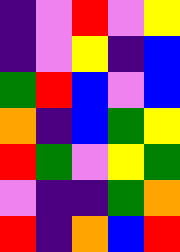[["indigo", "violet", "red", "violet", "yellow"], ["indigo", "violet", "yellow", "indigo", "blue"], ["green", "red", "blue", "violet", "blue"], ["orange", "indigo", "blue", "green", "yellow"], ["red", "green", "violet", "yellow", "green"], ["violet", "indigo", "indigo", "green", "orange"], ["red", "indigo", "orange", "blue", "red"]]